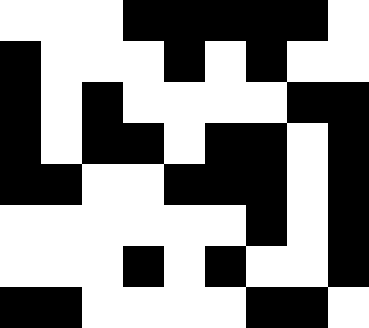[["white", "white", "white", "black", "black", "black", "black", "black", "white"], ["black", "white", "white", "white", "black", "white", "black", "white", "white"], ["black", "white", "black", "white", "white", "white", "white", "black", "black"], ["black", "white", "black", "black", "white", "black", "black", "white", "black"], ["black", "black", "white", "white", "black", "black", "black", "white", "black"], ["white", "white", "white", "white", "white", "white", "black", "white", "black"], ["white", "white", "white", "black", "white", "black", "white", "white", "black"], ["black", "black", "white", "white", "white", "white", "black", "black", "white"]]